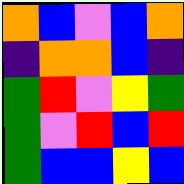[["orange", "blue", "violet", "blue", "orange"], ["indigo", "orange", "orange", "blue", "indigo"], ["green", "red", "violet", "yellow", "green"], ["green", "violet", "red", "blue", "red"], ["green", "blue", "blue", "yellow", "blue"]]